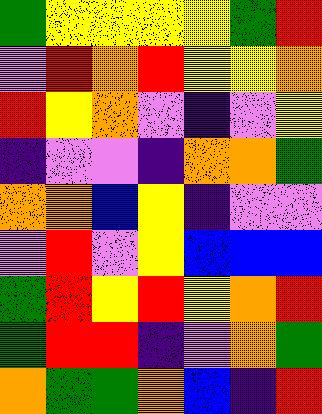[["green", "yellow", "yellow", "yellow", "yellow", "green", "red"], ["violet", "red", "orange", "red", "yellow", "yellow", "orange"], ["red", "yellow", "orange", "violet", "indigo", "violet", "yellow"], ["indigo", "violet", "violet", "indigo", "orange", "orange", "green"], ["orange", "orange", "blue", "yellow", "indigo", "violet", "violet"], ["violet", "red", "violet", "yellow", "blue", "blue", "blue"], ["green", "red", "yellow", "red", "yellow", "orange", "red"], ["green", "red", "red", "indigo", "violet", "orange", "green"], ["orange", "green", "green", "orange", "blue", "indigo", "red"]]